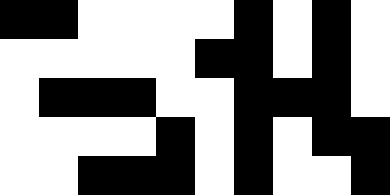[["black", "black", "white", "white", "white", "white", "black", "white", "black", "white"], ["white", "white", "white", "white", "white", "black", "black", "white", "black", "white"], ["white", "black", "black", "black", "white", "white", "black", "black", "black", "white"], ["white", "white", "white", "white", "black", "white", "black", "white", "black", "black"], ["white", "white", "black", "black", "black", "white", "black", "white", "white", "black"]]